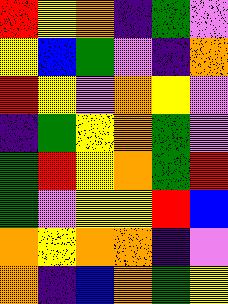[["red", "yellow", "orange", "indigo", "green", "violet"], ["yellow", "blue", "green", "violet", "indigo", "orange"], ["red", "yellow", "violet", "orange", "yellow", "violet"], ["indigo", "green", "yellow", "orange", "green", "violet"], ["green", "red", "yellow", "orange", "green", "red"], ["green", "violet", "yellow", "yellow", "red", "blue"], ["orange", "yellow", "orange", "orange", "indigo", "violet"], ["orange", "indigo", "blue", "orange", "green", "yellow"]]